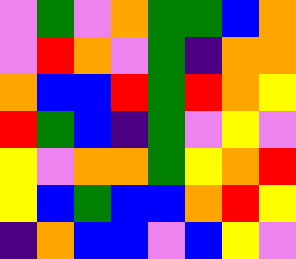[["violet", "green", "violet", "orange", "green", "green", "blue", "orange"], ["violet", "red", "orange", "violet", "green", "indigo", "orange", "orange"], ["orange", "blue", "blue", "red", "green", "red", "orange", "yellow"], ["red", "green", "blue", "indigo", "green", "violet", "yellow", "violet"], ["yellow", "violet", "orange", "orange", "green", "yellow", "orange", "red"], ["yellow", "blue", "green", "blue", "blue", "orange", "red", "yellow"], ["indigo", "orange", "blue", "blue", "violet", "blue", "yellow", "violet"]]